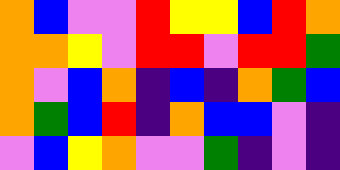[["orange", "blue", "violet", "violet", "red", "yellow", "yellow", "blue", "red", "orange"], ["orange", "orange", "yellow", "violet", "red", "red", "violet", "red", "red", "green"], ["orange", "violet", "blue", "orange", "indigo", "blue", "indigo", "orange", "green", "blue"], ["orange", "green", "blue", "red", "indigo", "orange", "blue", "blue", "violet", "indigo"], ["violet", "blue", "yellow", "orange", "violet", "violet", "green", "indigo", "violet", "indigo"]]